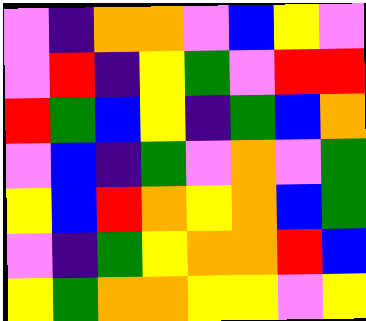[["violet", "indigo", "orange", "orange", "violet", "blue", "yellow", "violet"], ["violet", "red", "indigo", "yellow", "green", "violet", "red", "red"], ["red", "green", "blue", "yellow", "indigo", "green", "blue", "orange"], ["violet", "blue", "indigo", "green", "violet", "orange", "violet", "green"], ["yellow", "blue", "red", "orange", "yellow", "orange", "blue", "green"], ["violet", "indigo", "green", "yellow", "orange", "orange", "red", "blue"], ["yellow", "green", "orange", "orange", "yellow", "yellow", "violet", "yellow"]]